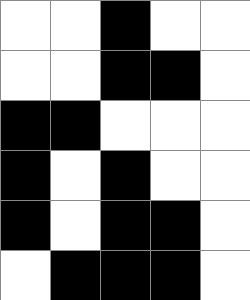[["white", "white", "black", "white", "white"], ["white", "white", "black", "black", "white"], ["black", "black", "white", "white", "white"], ["black", "white", "black", "white", "white"], ["black", "white", "black", "black", "white"], ["white", "black", "black", "black", "white"]]